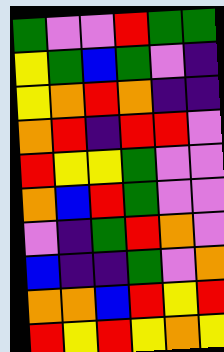[["green", "violet", "violet", "red", "green", "green"], ["yellow", "green", "blue", "green", "violet", "indigo"], ["yellow", "orange", "red", "orange", "indigo", "indigo"], ["orange", "red", "indigo", "red", "red", "violet"], ["red", "yellow", "yellow", "green", "violet", "violet"], ["orange", "blue", "red", "green", "violet", "violet"], ["violet", "indigo", "green", "red", "orange", "violet"], ["blue", "indigo", "indigo", "green", "violet", "orange"], ["orange", "orange", "blue", "red", "yellow", "red"], ["red", "yellow", "red", "yellow", "orange", "yellow"]]